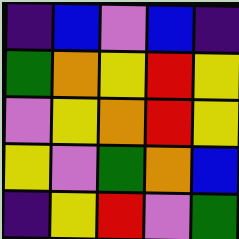[["indigo", "blue", "violet", "blue", "indigo"], ["green", "orange", "yellow", "red", "yellow"], ["violet", "yellow", "orange", "red", "yellow"], ["yellow", "violet", "green", "orange", "blue"], ["indigo", "yellow", "red", "violet", "green"]]